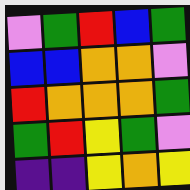[["violet", "green", "red", "blue", "green"], ["blue", "blue", "orange", "orange", "violet"], ["red", "orange", "orange", "orange", "green"], ["green", "red", "yellow", "green", "violet"], ["indigo", "indigo", "yellow", "orange", "yellow"]]